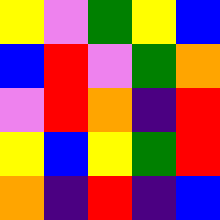[["yellow", "violet", "green", "yellow", "blue"], ["blue", "red", "violet", "green", "orange"], ["violet", "red", "orange", "indigo", "red"], ["yellow", "blue", "yellow", "green", "red"], ["orange", "indigo", "red", "indigo", "blue"]]